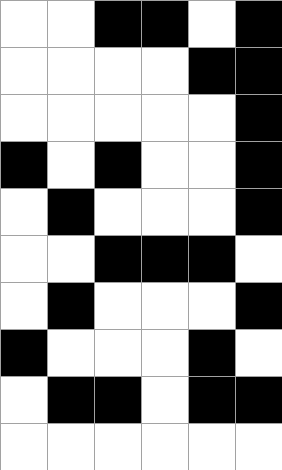[["white", "white", "black", "black", "white", "black"], ["white", "white", "white", "white", "black", "black"], ["white", "white", "white", "white", "white", "black"], ["black", "white", "black", "white", "white", "black"], ["white", "black", "white", "white", "white", "black"], ["white", "white", "black", "black", "black", "white"], ["white", "black", "white", "white", "white", "black"], ["black", "white", "white", "white", "black", "white"], ["white", "black", "black", "white", "black", "black"], ["white", "white", "white", "white", "white", "white"]]